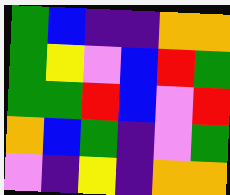[["green", "blue", "indigo", "indigo", "orange", "orange"], ["green", "yellow", "violet", "blue", "red", "green"], ["green", "green", "red", "blue", "violet", "red"], ["orange", "blue", "green", "indigo", "violet", "green"], ["violet", "indigo", "yellow", "indigo", "orange", "orange"]]